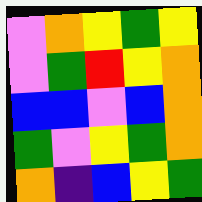[["violet", "orange", "yellow", "green", "yellow"], ["violet", "green", "red", "yellow", "orange"], ["blue", "blue", "violet", "blue", "orange"], ["green", "violet", "yellow", "green", "orange"], ["orange", "indigo", "blue", "yellow", "green"]]